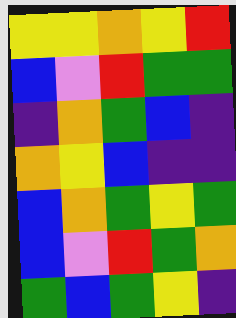[["yellow", "yellow", "orange", "yellow", "red"], ["blue", "violet", "red", "green", "green"], ["indigo", "orange", "green", "blue", "indigo"], ["orange", "yellow", "blue", "indigo", "indigo"], ["blue", "orange", "green", "yellow", "green"], ["blue", "violet", "red", "green", "orange"], ["green", "blue", "green", "yellow", "indigo"]]